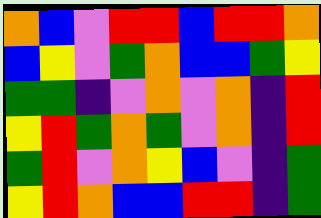[["orange", "blue", "violet", "red", "red", "blue", "red", "red", "orange"], ["blue", "yellow", "violet", "green", "orange", "blue", "blue", "green", "yellow"], ["green", "green", "indigo", "violet", "orange", "violet", "orange", "indigo", "red"], ["yellow", "red", "green", "orange", "green", "violet", "orange", "indigo", "red"], ["green", "red", "violet", "orange", "yellow", "blue", "violet", "indigo", "green"], ["yellow", "red", "orange", "blue", "blue", "red", "red", "indigo", "green"]]